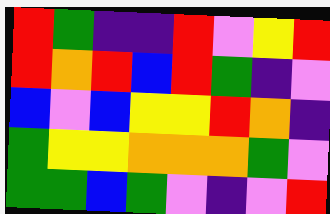[["red", "green", "indigo", "indigo", "red", "violet", "yellow", "red"], ["red", "orange", "red", "blue", "red", "green", "indigo", "violet"], ["blue", "violet", "blue", "yellow", "yellow", "red", "orange", "indigo"], ["green", "yellow", "yellow", "orange", "orange", "orange", "green", "violet"], ["green", "green", "blue", "green", "violet", "indigo", "violet", "red"]]